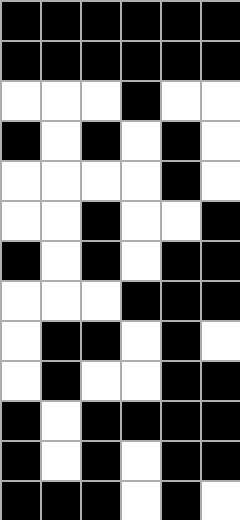[["black", "black", "black", "black", "black", "black"], ["black", "black", "black", "black", "black", "black"], ["white", "white", "white", "black", "white", "white"], ["black", "white", "black", "white", "black", "white"], ["white", "white", "white", "white", "black", "white"], ["white", "white", "black", "white", "white", "black"], ["black", "white", "black", "white", "black", "black"], ["white", "white", "white", "black", "black", "black"], ["white", "black", "black", "white", "black", "white"], ["white", "black", "white", "white", "black", "black"], ["black", "white", "black", "black", "black", "black"], ["black", "white", "black", "white", "black", "black"], ["black", "black", "black", "white", "black", "white"]]